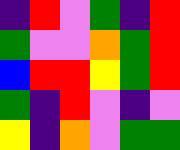[["indigo", "red", "violet", "green", "indigo", "red"], ["green", "violet", "violet", "orange", "green", "red"], ["blue", "red", "red", "yellow", "green", "red"], ["green", "indigo", "red", "violet", "indigo", "violet"], ["yellow", "indigo", "orange", "violet", "green", "green"]]